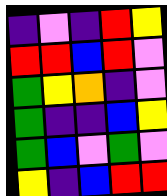[["indigo", "violet", "indigo", "red", "yellow"], ["red", "red", "blue", "red", "violet"], ["green", "yellow", "orange", "indigo", "violet"], ["green", "indigo", "indigo", "blue", "yellow"], ["green", "blue", "violet", "green", "violet"], ["yellow", "indigo", "blue", "red", "red"]]